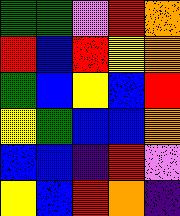[["green", "green", "violet", "red", "orange"], ["red", "blue", "red", "yellow", "orange"], ["green", "blue", "yellow", "blue", "red"], ["yellow", "green", "blue", "blue", "orange"], ["blue", "blue", "indigo", "red", "violet"], ["yellow", "blue", "red", "orange", "indigo"]]